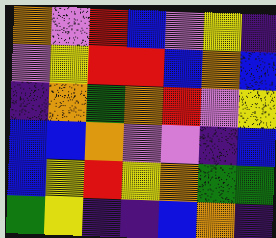[["orange", "violet", "red", "blue", "violet", "yellow", "indigo"], ["violet", "yellow", "red", "red", "blue", "orange", "blue"], ["indigo", "orange", "green", "orange", "red", "violet", "yellow"], ["blue", "blue", "orange", "violet", "violet", "indigo", "blue"], ["blue", "yellow", "red", "yellow", "orange", "green", "green"], ["green", "yellow", "indigo", "indigo", "blue", "orange", "indigo"]]